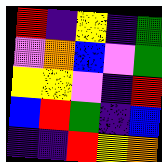[["red", "indigo", "yellow", "indigo", "green"], ["violet", "orange", "blue", "violet", "green"], ["yellow", "yellow", "violet", "indigo", "red"], ["blue", "red", "green", "indigo", "blue"], ["indigo", "indigo", "red", "yellow", "orange"]]